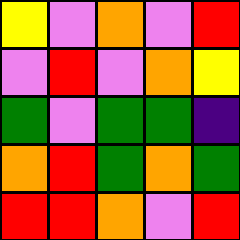[["yellow", "violet", "orange", "violet", "red"], ["violet", "red", "violet", "orange", "yellow"], ["green", "violet", "green", "green", "indigo"], ["orange", "red", "green", "orange", "green"], ["red", "red", "orange", "violet", "red"]]